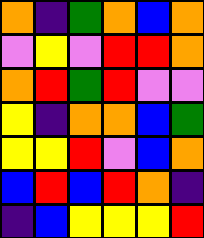[["orange", "indigo", "green", "orange", "blue", "orange"], ["violet", "yellow", "violet", "red", "red", "orange"], ["orange", "red", "green", "red", "violet", "violet"], ["yellow", "indigo", "orange", "orange", "blue", "green"], ["yellow", "yellow", "red", "violet", "blue", "orange"], ["blue", "red", "blue", "red", "orange", "indigo"], ["indigo", "blue", "yellow", "yellow", "yellow", "red"]]